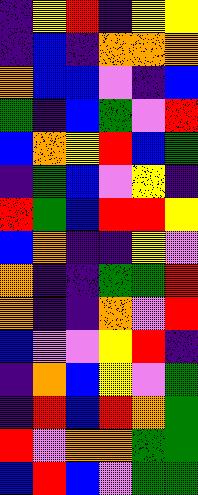[["indigo", "yellow", "red", "indigo", "yellow", "yellow"], ["indigo", "blue", "indigo", "orange", "orange", "orange"], ["orange", "blue", "blue", "violet", "indigo", "blue"], ["green", "indigo", "blue", "green", "violet", "red"], ["blue", "orange", "yellow", "red", "blue", "green"], ["indigo", "green", "blue", "violet", "yellow", "indigo"], ["red", "green", "blue", "red", "red", "yellow"], ["blue", "orange", "indigo", "indigo", "yellow", "violet"], ["orange", "indigo", "indigo", "green", "green", "red"], ["orange", "indigo", "indigo", "orange", "violet", "red"], ["blue", "violet", "violet", "yellow", "red", "indigo"], ["indigo", "orange", "blue", "yellow", "violet", "green"], ["indigo", "red", "blue", "red", "orange", "green"], ["red", "violet", "orange", "orange", "green", "green"], ["blue", "red", "blue", "violet", "green", "green"]]